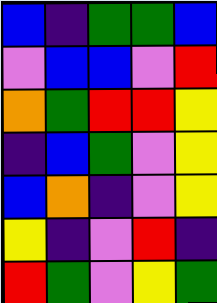[["blue", "indigo", "green", "green", "blue"], ["violet", "blue", "blue", "violet", "red"], ["orange", "green", "red", "red", "yellow"], ["indigo", "blue", "green", "violet", "yellow"], ["blue", "orange", "indigo", "violet", "yellow"], ["yellow", "indigo", "violet", "red", "indigo"], ["red", "green", "violet", "yellow", "green"]]